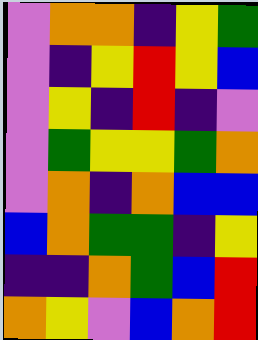[["violet", "orange", "orange", "indigo", "yellow", "green"], ["violet", "indigo", "yellow", "red", "yellow", "blue"], ["violet", "yellow", "indigo", "red", "indigo", "violet"], ["violet", "green", "yellow", "yellow", "green", "orange"], ["violet", "orange", "indigo", "orange", "blue", "blue"], ["blue", "orange", "green", "green", "indigo", "yellow"], ["indigo", "indigo", "orange", "green", "blue", "red"], ["orange", "yellow", "violet", "blue", "orange", "red"]]